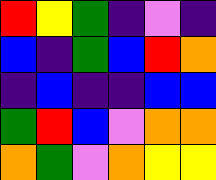[["red", "yellow", "green", "indigo", "violet", "indigo"], ["blue", "indigo", "green", "blue", "red", "orange"], ["indigo", "blue", "indigo", "indigo", "blue", "blue"], ["green", "red", "blue", "violet", "orange", "orange"], ["orange", "green", "violet", "orange", "yellow", "yellow"]]